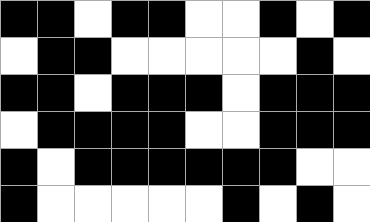[["black", "black", "white", "black", "black", "white", "white", "black", "white", "black"], ["white", "black", "black", "white", "white", "white", "white", "white", "black", "white"], ["black", "black", "white", "black", "black", "black", "white", "black", "black", "black"], ["white", "black", "black", "black", "black", "white", "white", "black", "black", "black"], ["black", "white", "black", "black", "black", "black", "black", "black", "white", "white"], ["black", "white", "white", "white", "white", "white", "black", "white", "black", "white"]]